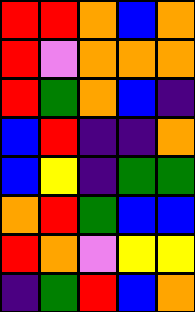[["red", "red", "orange", "blue", "orange"], ["red", "violet", "orange", "orange", "orange"], ["red", "green", "orange", "blue", "indigo"], ["blue", "red", "indigo", "indigo", "orange"], ["blue", "yellow", "indigo", "green", "green"], ["orange", "red", "green", "blue", "blue"], ["red", "orange", "violet", "yellow", "yellow"], ["indigo", "green", "red", "blue", "orange"]]